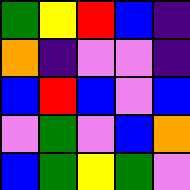[["green", "yellow", "red", "blue", "indigo"], ["orange", "indigo", "violet", "violet", "indigo"], ["blue", "red", "blue", "violet", "blue"], ["violet", "green", "violet", "blue", "orange"], ["blue", "green", "yellow", "green", "violet"]]